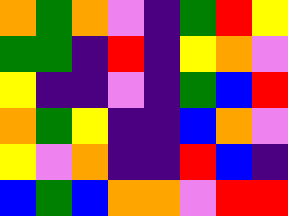[["orange", "green", "orange", "violet", "indigo", "green", "red", "yellow"], ["green", "green", "indigo", "red", "indigo", "yellow", "orange", "violet"], ["yellow", "indigo", "indigo", "violet", "indigo", "green", "blue", "red"], ["orange", "green", "yellow", "indigo", "indigo", "blue", "orange", "violet"], ["yellow", "violet", "orange", "indigo", "indigo", "red", "blue", "indigo"], ["blue", "green", "blue", "orange", "orange", "violet", "red", "red"]]